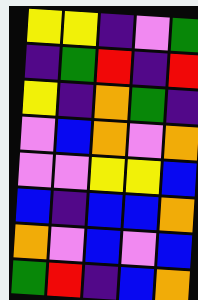[["yellow", "yellow", "indigo", "violet", "green"], ["indigo", "green", "red", "indigo", "red"], ["yellow", "indigo", "orange", "green", "indigo"], ["violet", "blue", "orange", "violet", "orange"], ["violet", "violet", "yellow", "yellow", "blue"], ["blue", "indigo", "blue", "blue", "orange"], ["orange", "violet", "blue", "violet", "blue"], ["green", "red", "indigo", "blue", "orange"]]